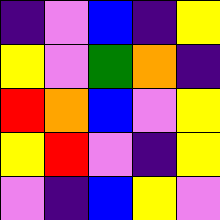[["indigo", "violet", "blue", "indigo", "yellow"], ["yellow", "violet", "green", "orange", "indigo"], ["red", "orange", "blue", "violet", "yellow"], ["yellow", "red", "violet", "indigo", "yellow"], ["violet", "indigo", "blue", "yellow", "violet"]]